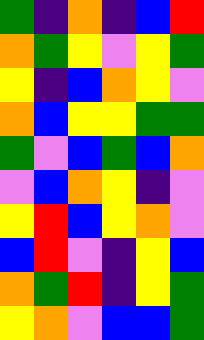[["green", "indigo", "orange", "indigo", "blue", "red"], ["orange", "green", "yellow", "violet", "yellow", "green"], ["yellow", "indigo", "blue", "orange", "yellow", "violet"], ["orange", "blue", "yellow", "yellow", "green", "green"], ["green", "violet", "blue", "green", "blue", "orange"], ["violet", "blue", "orange", "yellow", "indigo", "violet"], ["yellow", "red", "blue", "yellow", "orange", "violet"], ["blue", "red", "violet", "indigo", "yellow", "blue"], ["orange", "green", "red", "indigo", "yellow", "green"], ["yellow", "orange", "violet", "blue", "blue", "green"]]